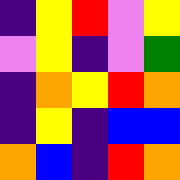[["indigo", "yellow", "red", "violet", "yellow"], ["violet", "yellow", "indigo", "violet", "green"], ["indigo", "orange", "yellow", "red", "orange"], ["indigo", "yellow", "indigo", "blue", "blue"], ["orange", "blue", "indigo", "red", "orange"]]